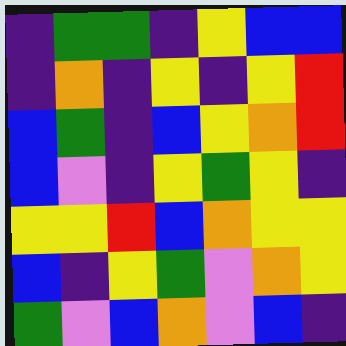[["indigo", "green", "green", "indigo", "yellow", "blue", "blue"], ["indigo", "orange", "indigo", "yellow", "indigo", "yellow", "red"], ["blue", "green", "indigo", "blue", "yellow", "orange", "red"], ["blue", "violet", "indigo", "yellow", "green", "yellow", "indigo"], ["yellow", "yellow", "red", "blue", "orange", "yellow", "yellow"], ["blue", "indigo", "yellow", "green", "violet", "orange", "yellow"], ["green", "violet", "blue", "orange", "violet", "blue", "indigo"]]